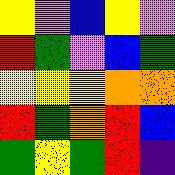[["yellow", "violet", "blue", "yellow", "violet"], ["red", "green", "violet", "blue", "green"], ["yellow", "yellow", "yellow", "orange", "orange"], ["red", "green", "orange", "red", "blue"], ["green", "yellow", "green", "red", "indigo"]]